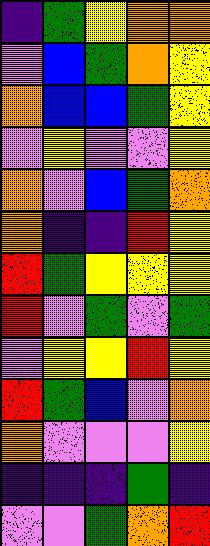[["indigo", "green", "yellow", "orange", "orange"], ["violet", "blue", "green", "orange", "yellow"], ["orange", "blue", "blue", "green", "yellow"], ["violet", "yellow", "violet", "violet", "yellow"], ["orange", "violet", "blue", "green", "orange"], ["orange", "indigo", "indigo", "red", "yellow"], ["red", "green", "yellow", "yellow", "yellow"], ["red", "violet", "green", "violet", "green"], ["violet", "yellow", "yellow", "red", "yellow"], ["red", "green", "blue", "violet", "orange"], ["orange", "violet", "violet", "violet", "yellow"], ["indigo", "indigo", "indigo", "green", "indigo"], ["violet", "violet", "green", "orange", "red"]]